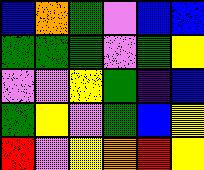[["blue", "orange", "green", "violet", "blue", "blue"], ["green", "green", "green", "violet", "green", "yellow"], ["violet", "violet", "yellow", "green", "indigo", "blue"], ["green", "yellow", "violet", "green", "blue", "yellow"], ["red", "violet", "yellow", "orange", "red", "yellow"]]